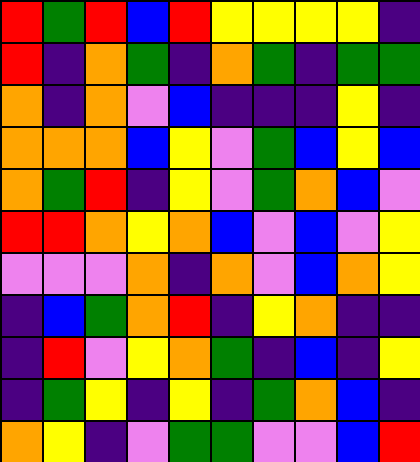[["red", "green", "red", "blue", "red", "yellow", "yellow", "yellow", "yellow", "indigo"], ["red", "indigo", "orange", "green", "indigo", "orange", "green", "indigo", "green", "green"], ["orange", "indigo", "orange", "violet", "blue", "indigo", "indigo", "indigo", "yellow", "indigo"], ["orange", "orange", "orange", "blue", "yellow", "violet", "green", "blue", "yellow", "blue"], ["orange", "green", "red", "indigo", "yellow", "violet", "green", "orange", "blue", "violet"], ["red", "red", "orange", "yellow", "orange", "blue", "violet", "blue", "violet", "yellow"], ["violet", "violet", "violet", "orange", "indigo", "orange", "violet", "blue", "orange", "yellow"], ["indigo", "blue", "green", "orange", "red", "indigo", "yellow", "orange", "indigo", "indigo"], ["indigo", "red", "violet", "yellow", "orange", "green", "indigo", "blue", "indigo", "yellow"], ["indigo", "green", "yellow", "indigo", "yellow", "indigo", "green", "orange", "blue", "indigo"], ["orange", "yellow", "indigo", "violet", "green", "green", "violet", "violet", "blue", "red"]]